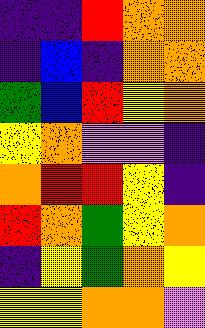[["indigo", "indigo", "red", "orange", "orange"], ["indigo", "blue", "indigo", "orange", "orange"], ["green", "blue", "red", "yellow", "orange"], ["yellow", "orange", "violet", "violet", "indigo"], ["orange", "red", "red", "yellow", "indigo"], ["red", "orange", "green", "yellow", "orange"], ["indigo", "yellow", "green", "orange", "yellow"], ["yellow", "yellow", "orange", "orange", "violet"]]